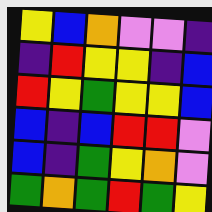[["yellow", "blue", "orange", "violet", "violet", "indigo"], ["indigo", "red", "yellow", "yellow", "indigo", "blue"], ["red", "yellow", "green", "yellow", "yellow", "blue"], ["blue", "indigo", "blue", "red", "red", "violet"], ["blue", "indigo", "green", "yellow", "orange", "violet"], ["green", "orange", "green", "red", "green", "yellow"]]